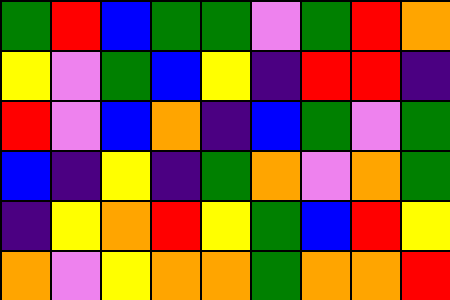[["green", "red", "blue", "green", "green", "violet", "green", "red", "orange"], ["yellow", "violet", "green", "blue", "yellow", "indigo", "red", "red", "indigo"], ["red", "violet", "blue", "orange", "indigo", "blue", "green", "violet", "green"], ["blue", "indigo", "yellow", "indigo", "green", "orange", "violet", "orange", "green"], ["indigo", "yellow", "orange", "red", "yellow", "green", "blue", "red", "yellow"], ["orange", "violet", "yellow", "orange", "orange", "green", "orange", "orange", "red"]]